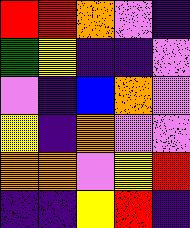[["red", "red", "orange", "violet", "indigo"], ["green", "yellow", "indigo", "indigo", "violet"], ["violet", "indigo", "blue", "orange", "violet"], ["yellow", "indigo", "orange", "violet", "violet"], ["orange", "orange", "violet", "yellow", "red"], ["indigo", "indigo", "yellow", "red", "indigo"]]